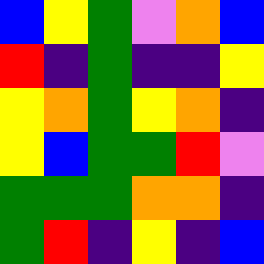[["blue", "yellow", "green", "violet", "orange", "blue"], ["red", "indigo", "green", "indigo", "indigo", "yellow"], ["yellow", "orange", "green", "yellow", "orange", "indigo"], ["yellow", "blue", "green", "green", "red", "violet"], ["green", "green", "green", "orange", "orange", "indigo"], ["green", "red", "indigo", "yellow", "indigo", "blue"]]